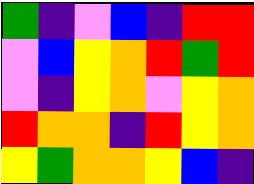[["green", "indigo", "violet", "blue", "indigo", "red", "red"], ["violet", "blue", "yellow", "orange", "red", "green", "red"], ["violet", "indigo", "yellow", "orange", "violet", "yellow", "orange"], ["red", "orange", "orange", "indigo", "red", "yellow", "orange"], ["yellow", "green", "orange", "orange", "yellow", "blue", "indigo"]]